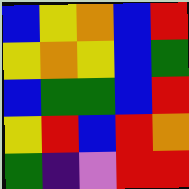[["blue", "yellow", "orange", "blue", "red"], ["yellow", "orange", "yellow", "blue", "green"], ["blue", "green", "green", "blue", "red"], ["yellow", "red", "blue", "red", "orange"], ["green", "indigo", "violet", "red", "red"]]